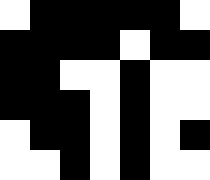[["white", "black", "black", "black", "black", "black", "white"], ["black", "black", "black", "black", "white", "black", "black"], ["black", "black", "white", "white", "black", "white", "white"], ["black", "black", "black", "white", "black", "white", "white"], ["white", "black", "black", "white", "black", "white", "black"], ["white", "white", "black", "white", "black", "white", "white"]]